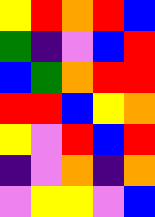[["yellow", "red", "orange", "red", "blue"], ["green", "indigo", "violet", "blue", "red"], ["blue", "green", "orange", "red", "red"], ["red", "red", "blue", "yellow", "orange"], ["yellow", "violet", "red", "blue", "red"], ["indigo", "violet", "orange", "indigo", "orange"], ["violet", "yellow", "yellow", "violet", "blue"]]